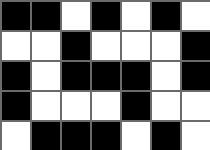[["black", "black", "white", "black", "white", "black", "white"], ["white", "white", "black", "white", "white", "white", "black"], ["black", "white", "black", "black", "black", "white", "black"], ["black", "white", "white", "white", "black", "white", "white"], ["white", "black", "black", "black", "white", "black", "white"]]